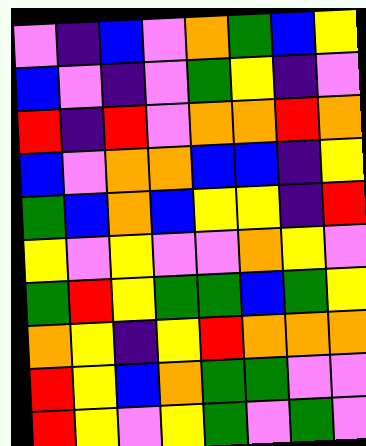[["violet", "indigo", "blue", "violet", "orange", "green", "blue", "yellow"], ["blue", "violet", "indigo", "violet", "green", "yellow", "indigo", "violet"], ["red", "indigo", "red", "violet", "orange", "orange", "red", "orange"], ["blue", "violet", "orange", "orange", "blue", "blue", "indigo", "yellow"], ["green", "blue", "orange", "blue", "yellow", "yellow", "indigo", "red"], ["yellow", "violet", "yellow", "violet", "violet", "orange", "yellow", "violet"], ["green", "red", "yellow", "green", "green", "blue", "green", "yellow"], ["orange", "yellow", "indigo", "yellow", "red", "orange", "orange", "orange"], ["red", "yellow", "blue", "orange", "green", "green", "violet", "violet"], ["red", "yellow", "violet", "yellow", "green", "violet", "green", "violet"]]